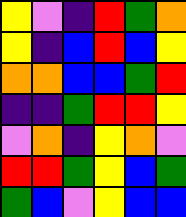[["yellow", "violet", "indigo", "red", "green", "orange"], ["yellow", "indigo", "blue", "red", "blue", "yellow"], ["orange", "orange", "blue", "blue", "green", "red"], ["indigo", "indigo", "green", "red", "red", "yellow"], ["violet", "orange", "indigo", "yellow", "orange", "violet"], ["red", "red", "green", "yellow", "blue", "green"], ["green", "blue", "violet", "yellow", "blue", "blue"]]